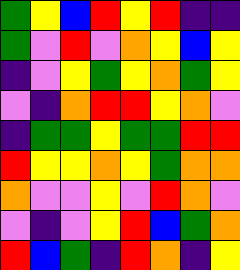[["green", "yellow", "blue", "red", "yellow", "red", "indigo", "indigo"], ["green", "violet", "red", "violet", "orange", "yellow", "blue", "yellow"], ["indigo", "violet", "yellow", "green", "yellow", "orange", "green", "yellow"], ["violet", "indigo", "orange", "red", "red", "yellow", "orange", "violet"], ["indigo", "green", "green", "yellow", "green", "green", "red", "red"], ["red", "yellow", "yellow", "orange", "yellow", "green", "orange", "orange"], ["orange", "violet", "violet", "yellow", "violet", "red", "orange", "violet"], ["violet", "indigo", "violet", "yellow", "red", "blue", "green", "orange"], ["red", "blue", "green", "indigo", "red", "orange", "indigo", "yellow"]]